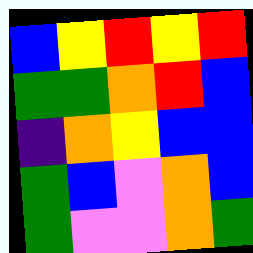[["blue", "yellow", "red", "yellow", "red"], ["green", "green", "orange", "red", "blue"], ["indigo", "orange", "yellow", "blue", "blue"], ["green", "blue", "violet", "orange", "blue"], ["green", "violet", "violet", "orange", "green"]]